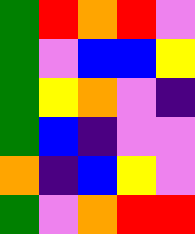[["green", "red", "orange", "red", "violet"], ["green", "violet", "blue", "blue", "yellow"], ["green", "yellow", "orange", "violet", "indigo"], ["green", "blue", "indigo", "violet", "violet"], ["orange", "indigo", "blue", "yellow", "violet"], ["green", "violet", "orange", "red", "red"]]